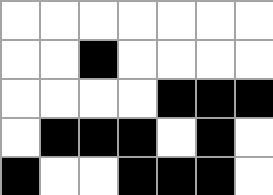[["white", "white", "white", "white", "white", "white", "white"], ["white", "white", "black", "white", "white", "white", "white"], ["white", "white", "white", "white", "black", "black", "black"], ["white", "black", "black", "black", "white", "black", "white"], ["black", "white", "white", "black", "black", "black", "white"]]